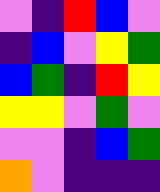[["violet", "indigo", "red", "blue", "violet"], ["indigo", "blue", "violet", "yellow", "green"], ["blue", "green", "indigo", "red", "yellow"], ["yellow", "yellow", "violet", "green", "violet"], ["violet", "violet", "indigo", "blue", "green"], ["orange", "violet", "indigo", "indigo", "indigo"]]